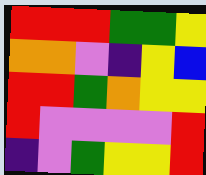[["red", "red", "red", "green", "green", "yellow"], ["orange", "orange", "violet", "indigo", "yellow", "blue"], ["red", "red", "green", "orange", "yellow", "yellow"], ["red", "violet", "violet", "violet", "violet", "red"], ["indigo", "violet", "green", "yellow", "yellow", "red"]]